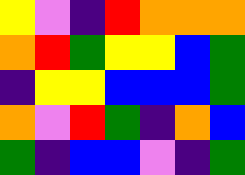[["yellow", "violet", "indigo", "red", "orange", "orange", "orange"], ["orange", "red", "green", "yellow", "yellow", "blue", "green"], ["indigo", "yellow", "yellow", "blue", "blue", "blue", "green"], ["orange", "violet", "red", "green", "indigo", "orange", "blue"], ["green", "indigo", "blue", "blue", "violet", "indigo", "green"]]